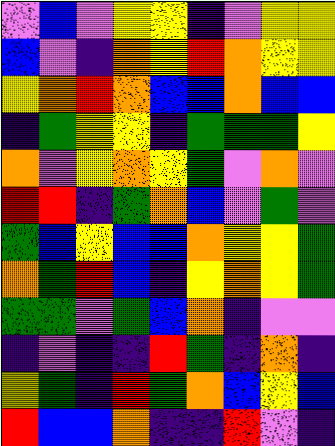[["violet", "blue", "violet", "yellow", "yellow", "indigo", "violet", "yellow", "yellow"], ["blue", "violet", "indigo", "orange", "yellow", "red", "orange", "yellow", "yellow"], ["yellow", "orange", "red", "orange", "blue", "blue", "orange", "blue", "blue"], ["indigo", "green", "yellow", "yellow", "indigo", "green", "green", "green", "yellow"], ["orange", "violet", "yellow", "orange", "yellow", "green", "violet", "orange", "violet"], ["red", "red", "indigo", "green", "orange", "blue", "violet", "green", "violet"], ["green", "blue", "yellow", "blue", "blue", "orange", "yellow", "yellow", "green"], ["orange", "green", "red", "blue", "indigo", "yellow", "orange", "yellow", "green"], ["green", "green", "violet", "green", "blue", "orange", "indigo", "violet", "violet"], ["indigo", "violet", "indigo", "indigo", "red", "green", "indigo", "orange", "indigo"], ["yellow", "green", "indigo", "red", "green", "orange", "blue", "yellow", "blue"], ["red", "blue", "blue", "orange", "indigo", "indigo", "red", "violet", "indigo"]]